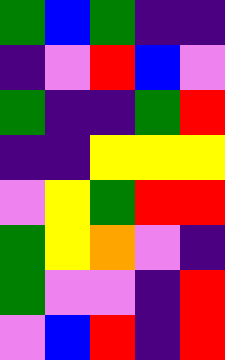[["green", "blue", "green", "indigo", "indigo"], ["indigo", "violet", "red", "blue", "violet"], ["green", "indigo", "indigo", "green", "red"], ["indigo", "indigo", "yellow", "yellow", "yellow"], ["violet", "yellow", "green", "red", "red"], ["green", "yellow", "orange", "violet", "indigo"], ["green", "violet", "violet", "indigo", "red"], ["violet", "blue", "red", "indigo", "red"]]